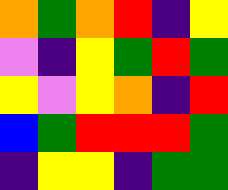[["orange", "green", "orange", "red", "indigo", "yellow"], ["violet", "indigo", "yellow", "green", "red", "green"], ["yellow", "violet", "yellow", "orange", "indigo", "red"], ["blue", "green", "red", "red", "red", "green"], ["indigo", "yellow", "yellow", "indigo", "green", "green"]]